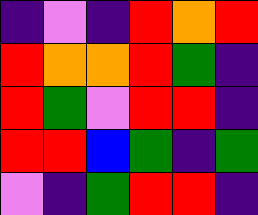[["indigo", "violet", "indigo", "red", "orange", "red"], ["red", "orange", "orange", "red", "green", "indigo"], ["red", "green", "violet", "red", "red", "indigo"], ["red", "red", "blue", "green", "indigo", "green"], ["violet", "indigo", "green", "red", "red", "indigo"]]